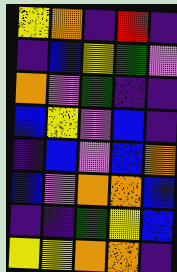[["yellow", "orange", "indigo", "red", "indigo"], ["indigo", "blue", "yellow", "green", "violet"], ["orange", "violet", "green", "indigo", "indigo"], ["blue", "yellow", "violet", "blue", "indigo"], ["indigo", "blue", "violet", "blue", "orange"], ["blue", "violet", "orange", "orange", "blue"], ["indigo", "indigo", "green", "yellow", "blue"], ["yellow", "yellow", "orange", "orange", "indigo"]]